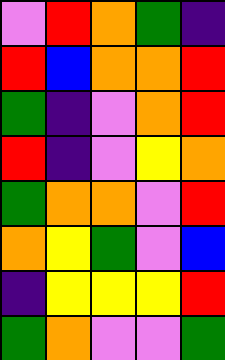[["violet", "red", "orange", "green", "indigo"], ["red", "blue", "orange", "orange", "red"], ["green", "indigo", "violet", "orange", "red"], ["red", "indigo", "violet", "yellow", "orange"], ["green", "orange", "orange", "violet", "red"], ["orange", "yellow", "green", "violet", "blue"], ["indigo", "yellow", "yellow", "yellow", "red"], ["green", "orange", "violet", "violet", "green"]]